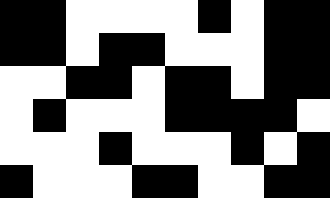[["black", "black", "white", "white", "white", "white", "black", "white", "black", "black"], ["black", "black", "white", "black", "black", "white", "white", "white", "black", "black"], ["white", "white", "black", "black", "white", "black", "black", "white", "black", "black"], ["white", "black", "white", "white", "white", "black", "black", "black", "black", "white"], ["white", "white", "white", "black", "white", "white", "white", "black", "white", "black"], ["black", "white", "white", "white", "black", "black", "white", "white", "black", "black"]]